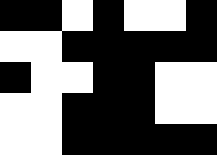[["black", "black", "white", "black", "white", "white", "black"], ["white", "white", "black", "black", "black", "black", "black"], ["black", "white", "white", "black", "black", "white", "white"], ["white", "white", "black", "black", "black", "white", "white"], ["white", "white", "black", "black", "black", "black", "black"]]